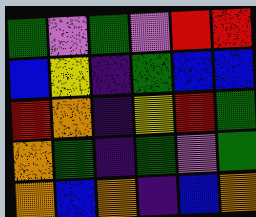[["green", "violet", "green", "violet", "red", "red"], ["blue", "yellow", "indigo", "green", "blue", "blue"], ["red", "orange", "indigo", "yellow", "red", "green"], ["orange", "green", "indigo", "green", "violet", "green"], ["orange", "blue", "orange", "indigo", "blue", "orange"]]